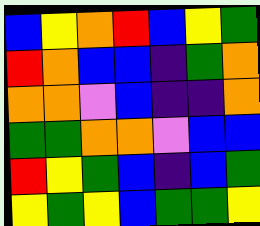[["blue", "yellow", "orange", "red", "blue", "yellow", "green"], ["red", "orange", "blue", "blue", "indigo", "green", "orange"], ["orange", "orange", "violet", "blue", "indigo", "indigo", "orange"], ["green", "green", "orange", "orange", "violet", "blue", "blue"], ["red", "yellow", "green", "blue", "indigo", "blue", "green"], ["yellow", "green", "yellow", "blue", "green", "green", "yellow"]]